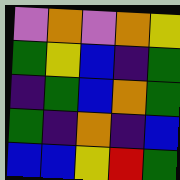[["violet", "orange", "violet", "orange", "yellow"], ["green", "yellow", "blue", "indigo", "green"], ["indigo", "green", "blue", "orange", "green"], ["green", "indigo", "orange", "indigo", "blue"], ["blue", "blue", "yellow", "red", "green"]]